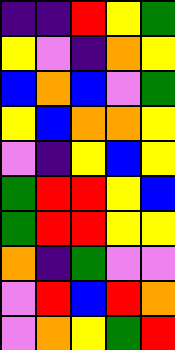[["indigo", "indigo", "red", "yellow", "green"], ["yellow", "violet", "indigo", "orange", "yellow"], ["blue", "orange", "blue", "violet", "green"], ["yellow", "blue", "orange", "orange", "yellow"], ["violet", "indigo", "yellow", "blue", "yellow"], ["green", "red", "red", "yellow", "blue"], ["green", "red", "red", "yellow", "yellow"], ["orange", "indigo", "green", "violet", "violet"], ["violet", "red", "blue", "red", "orange"], ["violet", "orange", "yellow", "green", "red"]]